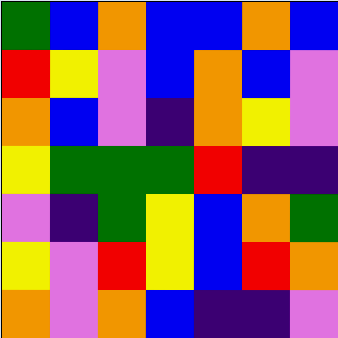[["green", "blue", "orange", "blue", "blue", "orange", "blue"], ["red", "yellow", "violet", "blue", "orange", "blue", "violet"], ["orange", "blue", "violet", "indigo", "orange", "yellow", "violet"], ["yellow", "green", "green", "green", "red", "indigo", "indigo"], ["violet", "indigo", "green", "yellow", "blue", "orange", "green"], ["yellow", "violet", "red", "yellow", "blue", "red", "orange"], ["orange", "violet", "orange", "blue", "indigo", "indigo", "violet"]]